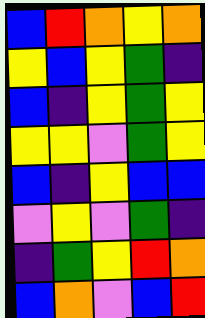[["blue", "red", "orange", "yellow", "orange"], ["yellow", "blue", "yellow", "green", "indigo"], ["blue", "indigo", "yellow", "green", "yellow"], ["yellow", "yellow", "violet", "green", "yellow"], ["blue", "indigo", "yellow", "blue", "blue"], ["violet", "yellow", "violet", "green", "indigo"], ["indigo", "green", "yellow", "red", "orange"], ["blue", "orange", "violet", "blue", "red"]]